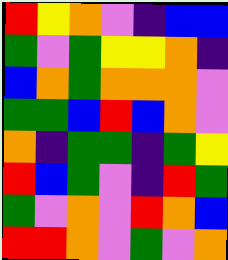[["red", "yellow", "orange", "violet", "indigo", "blue", "blue"], ["green", "violet", "green", "yellow", "yellow", "orange", "indigo"], ["blue", "orange", "green", "orange", "orange", "orange", "violet"], ["green", "green", "blue", "red", "blue", "orange", "violet"], ["orange", "indigo", "green", "green", "indigo", "green", "yellow"], ["red", "blue", "green", "violet", "indigo", "red", "green"], ["green", "violet", "orange", "violet", "red", "orange", "blue"], ["red", "red", "orange", "violet", "green", "violet", "orange"]]